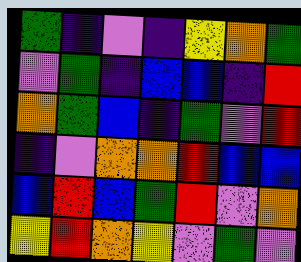[["green", "indigo", "violet", "indigo", "yellow", "orange", "green"], ["violet", "green", "indigo", "blue", "blue", "indigo", "red"], ["orange", "green", "blue", "indigo", "green", "violet", "red"], ["indigo", "violet", "orange", "orange", "red", "blue", "blue"], ["blue", "red", "blue", "green", "red", "violet", "orange"], ["yellow", "red", "orange", "yellow", "violet", "green", "violet"]]